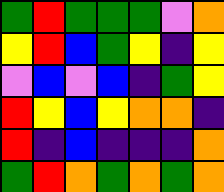[["green", "red", "green", "green", "green", "violet", "orange"], ["yellow", "red", "blue", "green", "yellow", "indigo", "yellow"], ["violet", "blue", "violet", "blue", "indigo", "green", "yellow"], ["red", "yellow", "blue", "yellow", "orange", "orange", "indigo"], ["red", "indigo", "blue", "indigo", "indigo", "indigo", "orange"], ["green", "red", "orange", "green", "orange", "green", "orange"]]